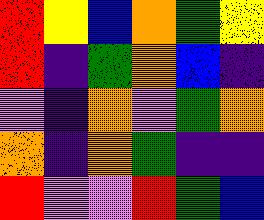[["red", "yellow", "blue", "orange", "green", "yellow"], ["red", "indigo", "green", "orange", "blue", "indigo"], ["violet", "indigo", "orange", "violet", "green", "orange"], ["orange", "indigo", "orange", "green", "indigo", "indigo"], ["red", "violet", "violet", "red", "green", "blue"]]